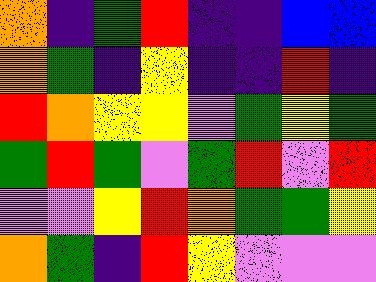[["orange", "indigo", "green", "red", "indigo", "indigo", "blue", "blue"], ["orange", "green", "indigo", "yellow", "indigo", "indigo", "red", "indigo"], ["red", "orange", "yellow", "yellow", "violet", "green", "yellow", "green"], ["green", "red", "green", "violet", "green", "red", "violet", "red"], ["violet", "violet", "yellow", "red", "orange", "green", "green", "yellow"], ["orange", "green", "indigo", "red", "yellow", "violet", "violet", "violet"]]